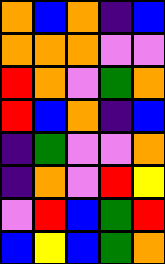[["orange", "blue", "orange", "indigo", "blue"], ["orange", "orange", "orange", "violet", "violet"], ["red", "orange", "violet", "green", "orange"], ["red", "blue", "orange", "indigo", "blue"], ["indigo", "green", "violet", "violet", "orange"], ["indigo", "orange", "violet", "red", "yellow"], ["violet", "red", "blue", "green", "red"], ["blue", "yellow", "blue", "green", "orange"]]